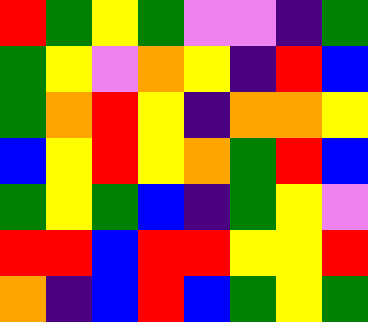[["red", "green", "yellow", "green", "violet", "violet", "indigo", "green"], ["green", "yellow", "violet", "orange", "yellow", "indigo", "red", "blue"], ["green", "orange", "red", "yellow", "indigo", "orange", "orange", "yellow"], ["blue", "yellow", "red", "yellow", "orange", "green", "red", "blue"], ["green", "yellow", "green", "blue", "indigo", "green", "yellow", "violet"], ["red", "red", "blue", "red", "red", "yellow", "yellow", "red"], ["orange", "indigo", "blue", "red", "blue", "green", "yellow", "green"]]